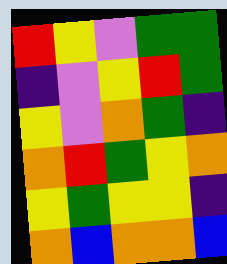[["red", "yellow", "violet", "green", "green"], ["indigo", "violet", "yellow", "red", "green"], ["yellow", "violet", "orange", "green", "indigo"], ["orange", "red", "green", "yellow", "orange"], ["yellow", "green", "yellow", "yellow", "indigo"], ["orange", "blue", "orange", "orange", "blue"]]